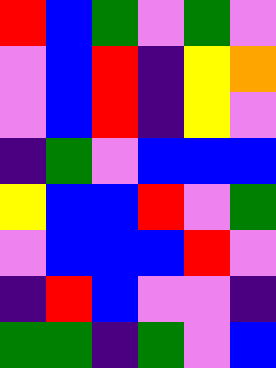[["red", "blue", "green", "violet", "green", "violet"], ["violet", "blue", "red", "indigo", "yellow", "orange"], ["violet", "blue", "red", "indigo", "yellow", "violet"], ["indigo", "green", "violet", "blue", "blue", "blue"], ["yellow", "blue", "blue", "red", "violet", "green"], ["violet", "blue", "blue", "blue", "red", "violet"], ["indigo", "red", "blue", "violet", "violet", "indigo"], ["green", "green", "indigo", "green", "violet", "blue"]]